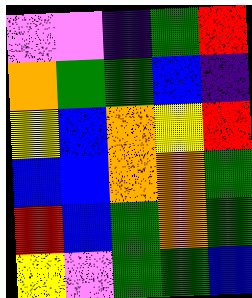[["violet", "violet", "indigo", "green", "red"], ["orange", "green", "green", "blue", "indigo"], ["yellow", "blue", "orange", "yellow", "red"], ["blue", "blue", "orange", "orange", "green"], ["red", "blue", "green", "orange", "green"], ["yellow", "violet", "green", "green", "blue"]]